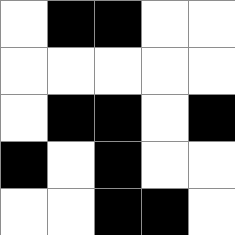[["white", "black", "black", "white", "white"], ["white", "white", "white", "white", "white"], ["white", "black", "black", "white", "black"], ["black", "white", "black", "white", "white"], ["white", "white", "black", "black", "white"]]